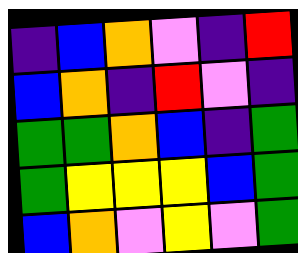[["indigo", "blue", "orange", "violet", "indigo", "red"], ["blue", "orange", "indigo", "red", "violet", "indigo"], ["green", "green", "orange", "blue", "indigo", "green"], ["green", "yellow", "yellow", "yellow", "blue", "green"], ["blue", "orange", "violet", "yellow", "violet", "green"]]